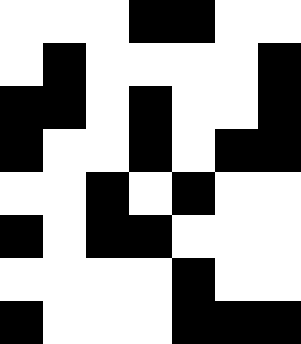[["white", "white", "white", "black", "black", "white", "white"], ["white", "black", "white", "white", "white", "white", "black"], ["black", "black", "white", "black", "white", "white", "black"], ["black", "white", "white", "black", "white", "black", "black"], ["white", "white", "black", "white", "black", "white", "white"], ["black", "white", "black", "black", "white", "white", "white"], ["white", "white", "white", "white", "black", "white", "white"], ["black", "white", "white", "white", "black", "black", "black"]]